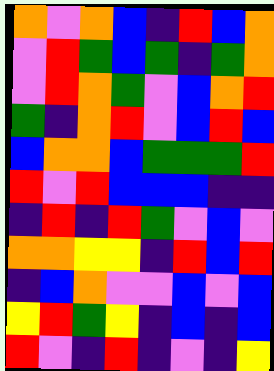[["orange", "violet", "orange", "blue", "indigo", "red", "blue", "orange"], ["violet", "red", "green", "blue", "green", "indigo", "green", "orange"], ["violet", "red", "orange", "green", "violet", "blue", "orange", "red"], ["green", "indigo", "orange", "red", "violet", "blue", "red", "blue"], ["blue", "orange", "orange", "blue", "green", "green", "green", "red"], ["red", "violet", "red", "blue", "blue", "blue", "indigo", "indigo"], ["indigo", "red", "indigo", "red", "green", "violet", "blue", "violet"], ["orange", "orange", "yellow", "yellow", "indigo", "red", "blue", "red"], ["indigo", "blue", "orange", "violet", "violet", "blue", "violet", "blue"], ["yellow", "red", "green", "yellow", "indigo", "blue", "indigo", "blue"], ["red", "violet", "indigo", "red", "indigo", "violet", "indigo", "yellow"]]